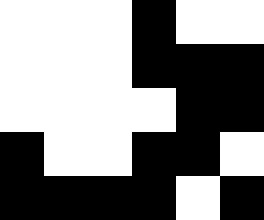[["white", "white", "white", "black", "white", "white"], ["white", "white", "white", "black", "black", "black"], ["white", "white", "white", "white", "black", "black"], ["black", "white", "white", "black", "black", "white"], ["black", "black", "black", "black", "white", "black"]]